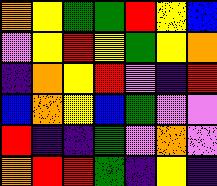[["orange", "yellow", "green", "green", "red", "yellow", "blue"], ["violet", "yellow", "red", "yellow", "green", "yellow", "orange"], ["indigo", "orange", "yellow", "red", "violet", "indigo", "red"], ["blue", "orange", "yellow", "blue", "green", "violet", "violet"], ["red", "indigo", "indigo", "green", "violet", "orange", "violet"], ["orange", "red", "red", "green", "indigo", "yellow", "indigo"]]